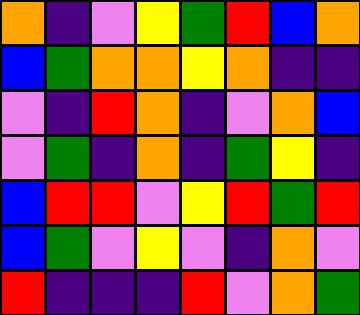[["orange", "indigo", "violet", "yellow", "green", "red", "blue", "orange"], ["blue", "green", "orange", "orange", "yellow", "orange", "indigo", "indigo"], ["violet", "indigo", "red", "orange", "indigo", "violet", "orange", "blue"], ["violet", "green", "indigo", "orange", "indigo", "green", "yellow", "indigo"], ["blue", "red", "red", "violet", "yellow", "red", "green", "red"], ["blue", "green", "violet", "yellow", "violet", "indigo", "orange", "violet"], ["red", "indigo", "indigo", "indigo", "red", "violet", "orange", "green"]]